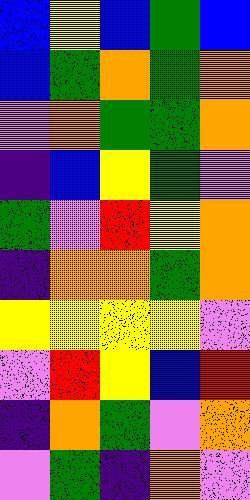[["blue", "yellow", "blue", "green", "blue"], ["blue", "green", "orange", "green", "orange"], ["violet", "orange", "green", "green", "orange"], ["indigo", "blue", "yellow", "green", "violet"], ["green", "violet", "red", "yellow", "orange"], ["indigo", "orange", "orange", "green", "orange"], ["yellow", "yellow", "yellow", "yellow", "violet"], ["violet", "red", "yellow", "blue", "red"], ["indigo", "orange", "green", "violet", "orange"], ["violet", "green", "indigo", "orange", "violet"]]